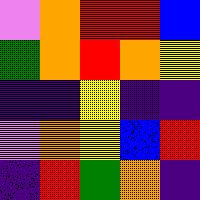[["violet", "orange", "red", "red", "blue"], ["green", "orange", "red", "orange", "yellow"], ["indigo", "indigo", "yellow", "indigo", "indigo"], ["violet", "orange", "yellow", "blue", "red"], ["indigo", "red", "green", "orange", "indigo"]]